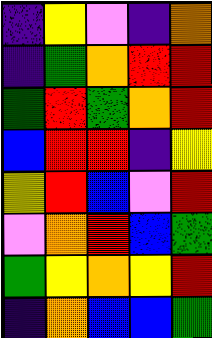[["indigo", "yellow", "violet", "indigo", "orange"], ["indigo", "green", "orange", "red", "red"], ["green", "red", "green", "orange", "red"], ["blue", "red", "red", "indigo", "yellow"], ["yellow", "red", "blue", "violet", "red"], ["violet", "orange", "red", "blue", "green"], ["green", "yellow", "orange", "yellow", "red"], ["indigo", "orange", "blue", "blue", "green"]]